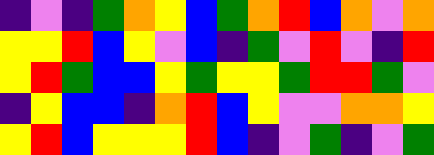[["indigo", "violet", "indigo", "green", "orange", "yellow", "blue", "green", "orange", "red", "blue", "orange", "violet", "orange"], ["yellow", "yellow", "red", "blue", "yellow", "violet", "blue", "indigo", "green", "violet", "red", "violet", "indigo", "red"], ["yellow", "red", "green", "blue", "blue", "yellow", "green", "yellow", "yellow", "green", "red", "red", "green", "violet"], ["indigo", "yellow", "blue", "blue", "indigo", "orange", "red", "blue", "yellow", "violet", "violet", "orange", "orange", "yellow"], ["yellow", "red", "blue", "yellow", "yellow", "yellow", "red", "blue", "indigo", "violet", "green", "indigo", "violet", "green"]]